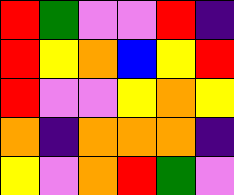[["red", "green", "violet", "violet", "red", "indigo"], ["red", "yellow", "orange", "blue", "yellow", "red"], ["red", "violet", "violet", "yellow", "orange", "yellow"], ["orange", "indigo", "orange", "orange", "orange", "indigo"], ["yellow", "violet", "orange", "red", "green", "violet"]]